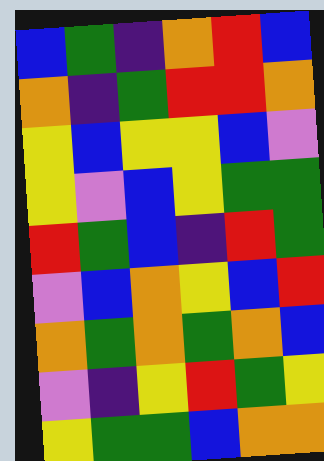[["blue", "green", "indigo", "orange", "red", "blue"], ["orange", "indigo", "green", "red", "red", "orange"], ["yellow", "blue", "yellow", "yellow", "blue", "violet"], ["yellow", "violet", "blue", "yellow", "green", "green"], ["red", "green", "blue", "indigo", "red", "green"], ["violet", "blue", "orange", "yellow", "blue", "red"], ["orange", "green", "orange", "green", "orange", "blue"], ["violet", "indigo", "yellow", "red", "green", "yellow"], ["yellow", "green", "green", "blue", "orange", "orange"]]